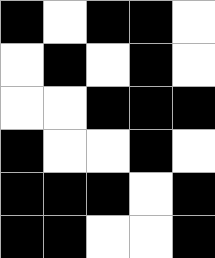[["black", "white", "black", "black", "white"], ["white", "black", "white", "black", "white"], ["white", "white", "black", "black", "black"], ["black", "white", "white", "black", "white"], ["black", "black", "black", "white", "black"], ["black", "black", "white", "white", "black"]]